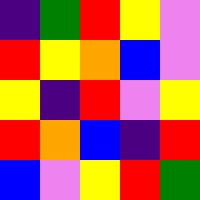[["indigo", "green", "red", "yellow", "violet"], ["red", "yellow", "orange", "blue", "violet"], ["yellow", "indigo", "red", "violet", "yellow"], ["red", "orange", "blue", "indigo", "red"], ["blue", "violet", "yellow", "red", "green"]]